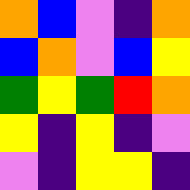[["orange", "blue", "violet", "indigo", "orange"], ["blue", "orange", "violet", "blue", "yellow"], ["green", "yellow", "green", "red", "orange"], ["yellow", "indigo", "yellow", "indigo", "violet"], ["violet", "indigo", "yellow", "yellow", "indigo"]]